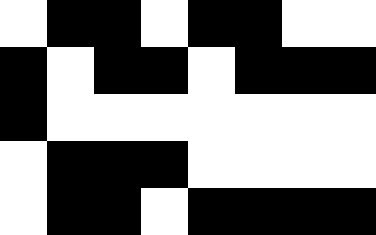[["white", "black", "black", "white", "black", "black", "white", "white"], ["black", "white", "black", "black", "white", "black", "black", "black"], ["black", "white", "white", "white", "white", "white", "white", "white"], ["white", "black", "black", "black", "white", "white", "white", "white"], ["white", "black", "black", "white", "black", "black", "black", "black"]]